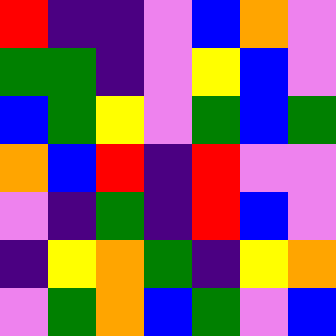[["red", "indigo", "indigo", "violet", "blue", "orange", "violet"], ["green", "green", "indigo", "violet", "yellow", "blue", "violet"], ["blue", "green", "yellow", "violet", "green", "blue", "green"], ["orange", "blue", "red", "indigo", "red", "violet", "violet"], ["violet", "indigo", "green", "indigo", "red", "blue", "violet"], ["indigo", "yellow", "orange", "green", "indigo", "yellow", "orange"], ["violet", "green", "orange", "blue", "green", "violet", "blue"]]